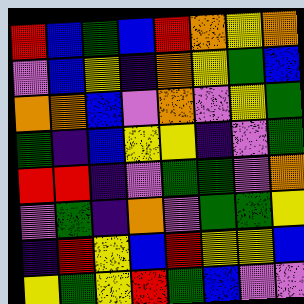[["red", "blue", "green", "blue", "red", "orange", "yellow", "orange"], ["violet", "blue", "yellow", "indigo", "orange", "yellow", "green", "blue"], ["orange", "orange", "blue", "violet", "orange", "violet", "yellow", "green"], ["green", "indigo", "blue", "yellow", "yellow", "indigo", "violet", "green"], ["red", "red", "indigo", "violet", "green", "green", "violet", "orange"], ["violet", "green", "indigo", "orange", "violet", "green", "green", "yellow"], ["indigo", "red", "yellow", "blue", "red", "yellow", "yellow", "blue"], ["yellow", "green", "yellow", "red", "green", "blue", "violet", "violet"]]